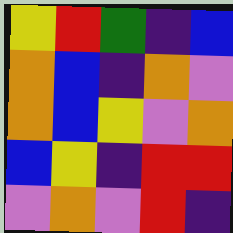[["yellow", "red", "green", "indigo", "blue"], ["orange", "blue", "indigo", "orange", "violet"], ["orange", "blue", "yellow", "violet", "orange"], ["blue", "yellow", "indigo", "red", "red"], ["violet", "orange", "violet", "red", "indigo"]]